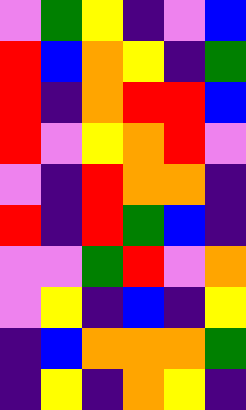[["violet", "green", "yellow", "indigo", "violet", "blue"], ["red", "blue", "orange", "yellow", "indigo", "green"], ["red", "indigo", "orange", "red", "red", "blue"], ["red", "violet", "yellow", "orange", "red", "violet"], ["violet", "indigo", "red", "orange", "orange", "indigo"], ["red", "indigo", "red", "green", "blue", "indigo"], ["violet", "violet", "green", "red", "violet", "orange"], ["violet", "yellow", "indigo", "blue", "indigo", "yellow"], ["indigo", "blue", "orange", "orange", "orange", "green"], ["indigo", "yellow", "indigo", "orange", "yellow", "indigo"]]